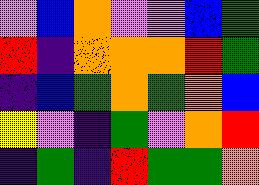[["violet", "blue", "orange", "violet", "violet", "blue", "green"], ["red", "indigo", "orange", "orange", "orange", "red", "green"], ["indigo", "blue", "green", "orange", "green", "orange", "blue"], ["yellow", "violet", "indigo", "green", "violet", "orange", "red"], ["indigo", "green", "indigo", "red", "green", "green", "orange"]]